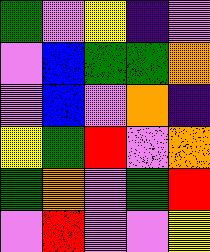[["green", "violet", "yellow", "indigo", "violet"], ["violet", "blue", "green", "green", "orange"], ["violet", "blue", "violet", "orange", "indigo"], ["yellow", "green", "red", "violet", "orange"], ["green", "orange", "violet", "green", "red"], ["violet", "red", "violet", "violet", "yellow"]]